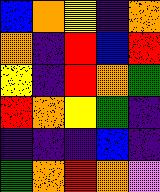[["blue", "orange", "yellow", "indigo", "orange"], ["orange", "indigo", "red", "blue", "red"], ["yellow", "indigo", "red", "orange", "green"], ["red", "orange", "yellow", "green", "indigo"], ["indigo", "indigo", "indigo", "blue", "indigo"], ["green", "orange", "red", "orange", "violet"]]